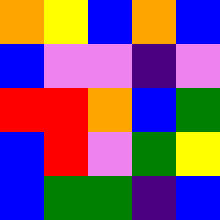[["orange", "yellow", "blue", "orange", "blue"], ["blue", "violet", "violet", "indigo", "violet"], ["red", "red", "orange", "blue", "green"], ["blue", "red", "violet", "green", "yellow"], ["blue", "green", "green", "indigo", "blue"]]